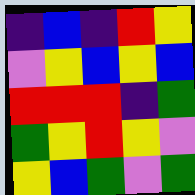[["indigo", "blue", "indigo", "red", "yellow"], ["violet", "yellow", "blue", "yellow", "blue"], ["red", "red", "red", "indigo", "green"], ["green", "yellow", "red", "yellow", "violet"], ["yellow", "blue", "green", "violet", "green"]]